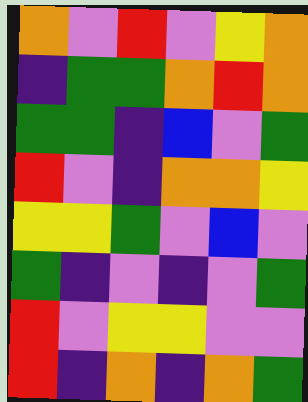[["orange", "violet", "red", "violet", "yellow", "orange"], ["indigo", "green", "green", "orange", "red", "orange"], ["green", "green", "indigo", "blue", "violet", "green"], ["red", "violet", "indigo", "orange", "orange", "yellow"], ["yellow", "yellow", "green", "violet", "blue", "violet"], ["green", "indigo", "violet", "indigo", "violet", "green"], ["red", "violet", "yellow", "yellow", "violet", "violet"], ["red", "indigo", "orange", "indigo", "orange", "green"]]